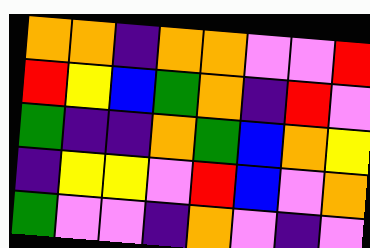[["orange", "orange", "indigo", "orange", "orange", "violet", "violet", "red"], ["red", "yellow", "blue", "green", "orange", "indigo", "red", "violet"], ["green", "indigo", "indigo", "orange", "green", "blue", "orange", "yellow"], ["indigo", "yellow", "yellow", "violet", "red", "blue", "violet", "orange"], ["green", "violet", "violet", "indigo", "orange", "violet", "indigo", "violet"]]